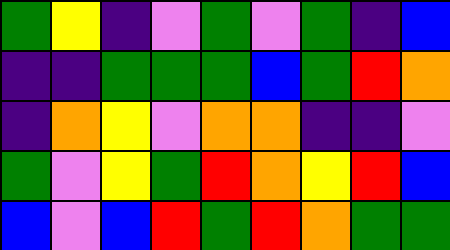[["green", "yellow", "indigo", "violet", "green", "violet", "green", "indigo", "blue"], ["indigo", "indigo", "green", "green", "green", "blue", "green", "red", "orange"], ["indigo", "orange", "yellow", "violet", "orange", "orange", "indigo", "indigo", "violet"], ["green", "violet", "yellow", "green", "red", "orange", "yellow", "red", "blue"], ["blue", "violet", "blue", "red", "green", "red", "orange", "green", "green"]]